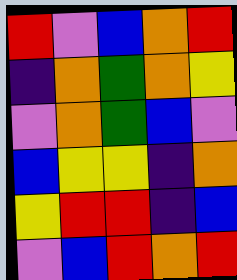[["red", "violet", "blue", "orange", "red"], ["indigo", "orange", "green", "orange", "yellow"], ["violet", "orange", "green", "blue", "violet"], ["blue", "yellow", "yellow", "indigo", "orange"], ["yellow", "red", "red", "indigo", "blue"], ["violet", "blue", "red", "orange", "red"]]